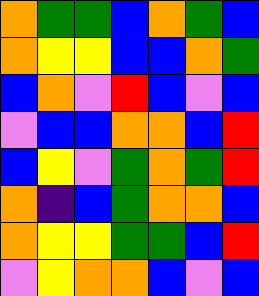[["orange", "green", "green", "blue", "orange", "green", "blue"], ["orange", "yellow", "yellow", "blue", "blue", "orange", "green"], ["blue", "orange", "violet", "red", "blue", "violet", "blue"], ["violet", "blue", "blue", "orange", "orange", "blue", "red"], ["blue", "yellow", "violet", "green", "orange", "green", "red"], ["orange", "indigo", "blue", "green", "orange", "orange", "blue"], ["orange", "yellow", "yellow", "green", "green", "blue", "red"], ["violet", "yellow", "orange", "orange", "blue", "violet", "blue"]]